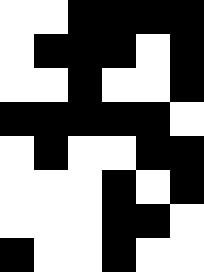[["white", "white", "black", "black", "black", "black"], ["white", "black", "black", "black", "white", "black"], ["white", "white", "black", "white", "white", "black"], ["black", "black", "black", "black", "black", "white"], ["white", "black", "white", "white", "black", "black"], ["white", "white", "white", "black", "white", "black"], ["white", "white", "white", "black", "black", "white"], ["black", "white", "white", "black", "white", "white"]]